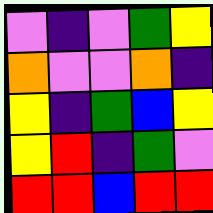[["violet", "indigo", "violet", "green", "yellow"], ["orange", "violet", "violet", "orange", "indigo"], ["yellow", "indigo", "green", "blue", "yellow"], ["yellow", "red", "indigo", "green", "violet"], ["red", "red", "blue", "red", "red"]]